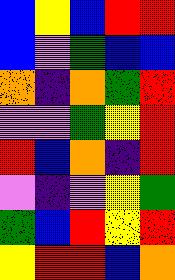[["blue", "yellow", "blue", "red", "red"], ["blue", "violet", "green", "blue", "blue"], ["orange", "indigo", "orange", "green", "red"], ["violet", "violet", "green", "yellow", "red"], ["red", "blue", "orange", "indigo", "red"], ["violet", "indigo", "violet", "yellow", "green"], ["green", "blue", "red", "yellow", "red"], ["yellow", "red", "red", "blue", "orange"]]